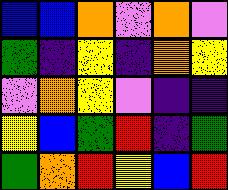[["blue", "blue", "orange", "violet", "orange", "violet"], ["green", "indigo", "yellow", "indigo", "orange", "yellow"], ["violet", "orange", "yellow", "violet", "indigo", "indigo"], ["yellow", "blue", "green", "red", "indigo", "green"], ["green", "orange", "red", "yellow", "blue", "red"]]